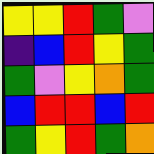[["yellow", "yellow", "red", "green", "violet"], ["indigo", "blue", "red", "yellow", "green"], ["green", "violet", "yellow", "orange", "green"], ["blue", "red", "red", "blue", "red"], ["green", "yellow", "red", "green", "orange"]]